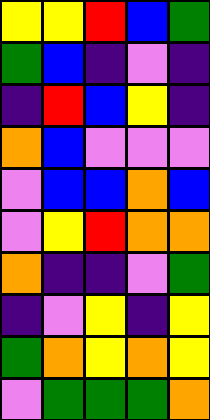[["yellow", "yellow", "red", "blue", "green"], ["green", "blue", "indigo", "violet", "indigo"], ["indigo", "red", "blue", "yellow", "indigo"], ["orange", "blue", "violet", "violet", "violet"], ["violet", "blue", "blue", "orange", "blue"], ["violet", "yellow", "red", "orange", "orange"], ["orange", "indigo", "indigo", "violet", "green"], ["indigo", "violet", "yellow", "indigo", "yellow"], ["green", "orange", "yellow", "orange", "yellow"], ["violet", "green", "green", "green", "orange"]]